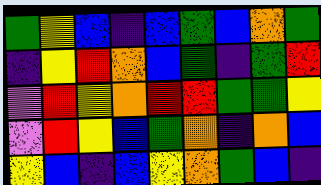[["green", "yellow", "blue", "indigo", "blue", "green", "blue", "orange", "green"], ["indigo", "yellow", "red", "orange", "blue", "green", "indigo", "green", "red"], ["violet", "red", "yellow", "orange", "red", "red", "green", "green", "yellow"], ["violet", "red", "yellow", "blue", "green", "orange", "indigo", "orange", "blue"], ["yellow", "blue", "indigo", "blue", "yellow", "orange", "green", "blue", "indigo"]]